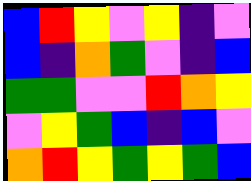[["blue", "red", "yellow", "violet", "yellow", "indigo", "violet"], ["blue", "indigo", "orange", "green", "violet", "indigo", "blue"], ["green", "green", "violet", "violet", "red", "orange", "yellow"], ["violet", "yellow", "green", "blue", "indigo", "blue", "violet"], ["orange", "red", "yellow", "green", "yellow", "green", "blue"]]